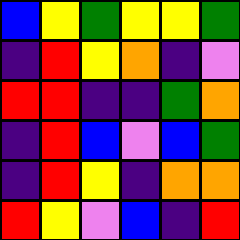[["blue", "yellow", "green", "yellow", "yellow", "green"], ["indigo", "red", "yellow", "orange", "indigo", "violet"], ["red", "red", "indigo", "indigo", "green", "orange"], ["indigo", "red", "blue", "violet", "blue", "green"], ["indigo", "red", "yellow", "indigo", "orange", "orange"], ["red", "yellow", "violet", "blue", "indigo", "red"]]